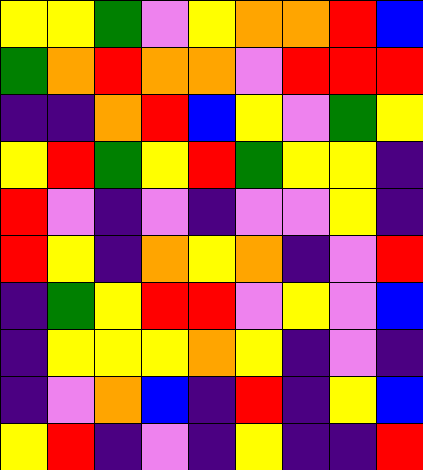[["yellow", "yellow", "green", "violet", "yellow", "orange", "orange", "red", "blue"], ["green", "orange", "red", "orange", "orange", "violet", "red", "red", "red"], ["indigo", "indigo", "orange", "red", "blue", "yellow", "violet", "green", "yellow"], ["yellow", "red", "green", "yellow", "red", "green", "yellow", "yellow", "indigo"], ["red", "violet", "indigo", "violet", "indigo", "violet", "violet", "yellow", "indigo"], ["red", "yellow", "indigo", "orange", "yellow", "orange", "indigo", "violet", "red"], ["indigo", "green", "yellow", "red", "red", "violet", "yellow", "violet", "blue"], ["indigo", "yellow", "yellow", "yellow", "orange", "yellow", "indigo", "violet", "indigo"], ["indigo", "violet", "orange", "blue", "indigo", "red", "indigo", "yellow", "blue"], ["yellow", "red", "indigo", "violet", "indigo", "yellow", "indigo", "indigo", "red"]]